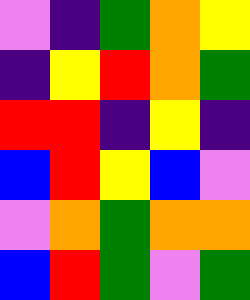[["violet", "indigo", "green", "orange", "yellow"], ["indigo", "yellow", "red", "orange", "green"], ["red", "red", "indigo", "yellow", "indigo"], ["blue", "red", "yellow", "blue", "violet"], ["violet", "orange", "green", "orange", "orange"], ["blue", "red", "green", "violet", "green"]]